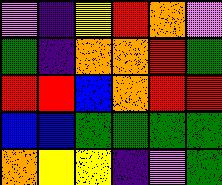[["violet", "indigo", "yellow", "red", "orange", "violet"], ["green", "indigo", "orange", "orange", "red", "green"], ["red", "red", "blue", "orange", "red", "red"], ["blue", "blue", "green", "green", "green", "green"], ["orange", "yellow", "yellow", "indigo", "violet", "green"]]